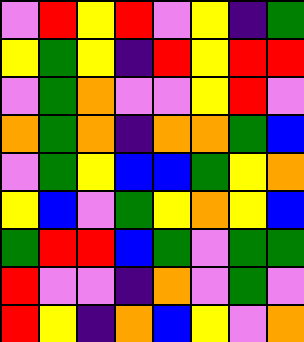[["violet", "red", "yellow", "red", "violet", "yellow", "indigo", "green"], ["yellow", "green", "yellow", "indigo", "red", "yellow", "red", "red"], ["violet", "green", "orange", "violet", "violet", "yellow", "red", "violet"], ["orange", "green", "orange", "indigo", "orange", "orange", "green", "blue"], ["violet", "green", "yellow", "blue", "blue", "green", "yellow", "orange"], ["yellow", "blue", "violet", "green", "yellow", "orange", "yellow", "blue"], ["green", "red", "red", "blue", "green", "violet", "green", "green"], ["red", "violet", "violet", "indigo", "orange", "violet", "green", "violet"], ["red", "yellow", "indigo", "orange", "blue", "yellow", "violet", "orange"]]